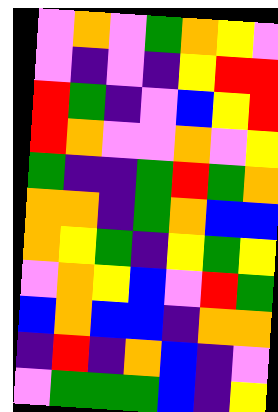[["violet", "orange", "violet", "green", "orange", "yellow", "violet"], ["violet", "indigo", "violet", "indigo", "yellow", "red", "red"], ["red", "green", "indigo", "violet", "blue", "yellow", "red"], ["red", "orange", "violet", "violet", "orange", "violet", "yellow"], ["green", "indigo", "indigo", "green", "red", "green", "orange"], ["orange", "orange", "indigo", "green", "orange", "blue", "blue"], ["orange", "yellow", "green", "indigo", "yellow", "green", "yellow"], ["violet", "orange", "yellow", "blue", "violet", "red", "green"], ["blue", "orange", "blue", "blue", "indigo", "orange", "orange"], ["indigo", "red", "indigo", "orange", "blue", "indigo", "violet"], ["violet", "green", "green", "green", "blue", "indigo", "yellow"]]